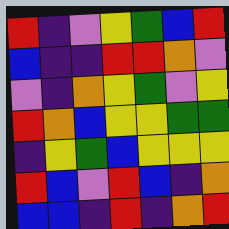[["red", "indigo", "violet", "yellow", "green", "blue", "red"], ["blue", "indigo", "indigo", "red", "red", "orange", "violet"], ["violet", "indigo", "orange", "yellow", "green", "violet", "yellow"], ["red", "orange", "blue", "yellow", "yellow", "green", "green"], ["indigo", "yellow", "green", "blue", "yellow", "yellow", "yellow"], ["red", "blue", "violet", "red", "blue", "indigo", "orange"], ["blue", "blue", "indigo", "red", "indigo", "orange", "red"]]